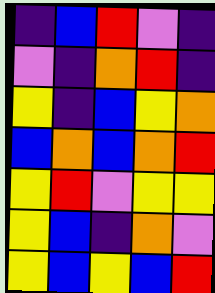[["indigo", "blue", "red", "violet", "indigo"], ["violet", "indigo", "orange", "red", "indigo"], ["yellow", "indigo", "blue", "yellow", "orange"], ["blue", "orange", "blue", "orange", "red"], ["yellow", "red", "violet", "yellow", "yellow"], ["yellow", "blue", "indigo", "orange", "violet"], ["yellow", "blue", "yellow", "blue", "red"]]